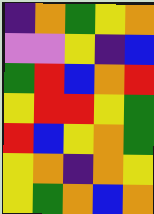[["indigo", "orange", "green", "yellow", "orange"], ["violet", "violet", "yellow", "indigo", "blue"], ["green", "red", "blue", "orange", "red"], ["yellow", "red", "red", "yellow", "green"], ["red", "blue", "yellow", "orange", "green"], ["yellow", "orange", "indigo", "orange", "yellow"], ["yellow", "green", "orange", "blue", "orange"]]